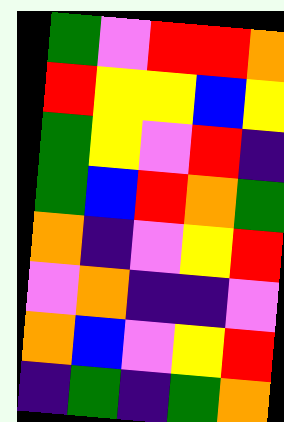[["green", "violet", "red", "red", "orange"], ["red", "yellow", "yellow", "blue", "yellow"], ["green", "yellow", "violet", "red", "indigo"], ["green", "blue", "red", "orange", "green"], ["orange", "indigo", "violet", "yellow", "red"], ["violet", "orange", "indigo", "indigo", "violet"], ["orange", "blue", "violet", "yellow", "red"], ["indigo", "green", "indigo", "green", "orange"]]